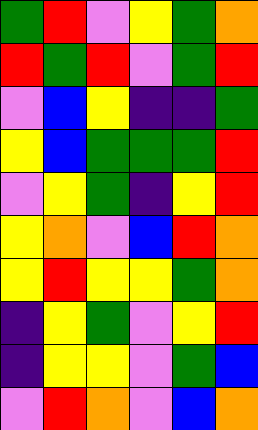[["green", "red", "violet", "yellow", "green", "orange"], ["red", "green", "red", "violet", "green", "red"], ["violet", "blue", "yellow", "indigo", "indigo", "green"], ["yellow", "blue", "green", "green", "green", "red"], ["violet", "yellow", "green", "indigo", "yellow", "red"], ["yellow", "orange", "violet", "blue", "red", "orange"], ["yellow", "red", "yellow", "yellow", "green", "orange"], ["indigo", "yellow", "green", "violet", "yellow", "red"], ["indigo", "yellow", "yellow", "violet", "green", "blue"], ["violet", "red", "orange", "violet", "blue", "orange"]]